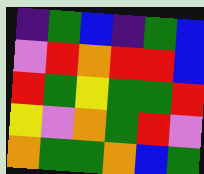[["indigo", "green", "blue", "indigo", "green", "blue"], ["violet", "red", "orange", "red", "red", "blue"], ["red", "green", "yellow", "green", "green", "red"], ["yellow", "violet", "orange", "green", "red", "violet"], ["orange", "green", "green", "orange", "blue", "green"]]